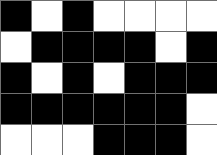[["black", "white", "black", "white", "white", "white", "white"], ["white", "black", "black", "black", "black", "white", "black"], ["black", "white", "black", "white", "black", "black", "black"], ["black", "black", "black", "black", "black", "black", "white"], ["white", "white", "white", "black", "black", "black", "white"]]